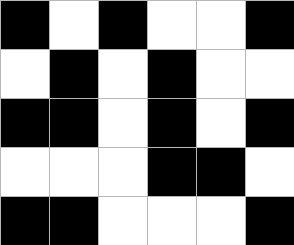[["black", "white", "black", "white", "white", "black"], ["white", "black", "white", "black", "white", "white"], ["black", "black", "white", "black", "white", "black"], ["white", "white", "white", "black", "black", "white"], ["black", "black", "white", "white", "white", "black"]]